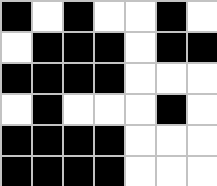[["black", "white", "black", "white", "white", "black", "white"], ["white", "black", "black", "black", "white", "black", "black"], ["black", "black", "black", "black", "white", "white", "white"], ["white", "black", "white", "white", "white", "black", "white"], ["black", "black", "black", "black", "white", "white", "white"], ["black", "black", "black", "black", "white", "white", "white"]]